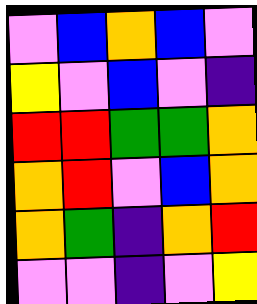[["violet", "blue", "orange", "blue", "violet"], ["yellow", "violet", "blue", "violet", "indigo"], ["red", "red", "green", "green", "orange"], ["orange", "red", "violet", "blue", "orange"], ["orange", "green", "indigo", "orange", "red"], ["violet", "violet", "indigo", "violet", "yellow"]]